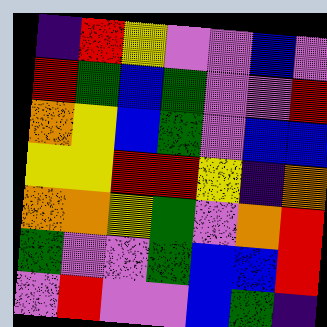[["indigo", "red", "yellow", "violet", "violet", "blue", "violet"], ["red", "green", "blue", "green", "violet", "violet", "red"], ["orange", "yellow", "blue", "green", "violet", "blue", "blue"], ["yellow", "yellow", "red", "red", "yellow", "indigo", "orange"], ["orange", "orange", "yellow", "green", "violet", "orange", "red"], ["green", "violet", "violet", "green", "blue", "blue", "red"], ["violet", "red", "violet", "violet", "blue", "green", "indigo"]]